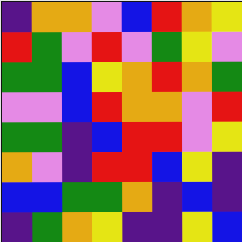[["indigo", "orange", "orange", "violet", "blue", "red", "orange", "yellow"], ["red", "green", "violet", "red", "violet", "green", "yellow", "violet"], ["green", "green", "blue", "yellow", "orange", "red", "orange", "green"], ["violet", "violet", "blue", "red", "orange", "orange", "violet", "red"], ["green", "green", "indigo", "blue", "red", "red", "violet", "yellow"], ["orange", "violet", "indigo", "red", "red", "blue", "yellow", "indigo"], ["blue", "blue", "green", "green", "orange", "indigo", "blue", "indigo"], ["indigo", "green", "orange", "yellow", "indigo", "indigo", "yellow", "blue"]]